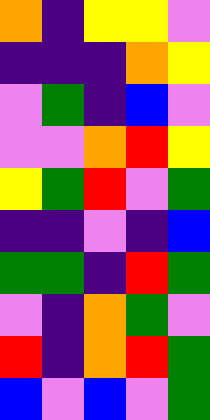[["orange", "indigo", "yellow", "yellow", "violet"], ["indigo", "indigo", "indigo", "orange", "yellow"], ["violet", "green", "indigo", "blue", "violet"], ["violet", "violet", "orange", "red", "yellow"], ["yellow", "green", "red", "violet", "green"], ["indigo", "indigo", "violet", "indigo", "blue"], ["green", "green", "indigo", "red", "green"], ["violet", "indigo", "orange", "green", "violet"], ["red", "indigo", "orange", "red", "green"], ["blue", "violet", "blue", "violet", "green"]]